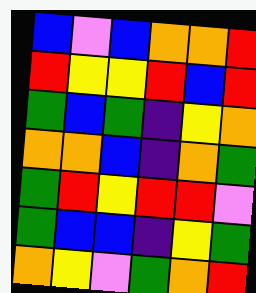[["blue", "violet", "blue", "orange", "orange", "red"], ["red", "yellow", "yellow", "red", "blue", "red"], ["green", "blue", "green", "indigo", "yellow", "orange"], ["orange", "orange", "blue", "indigo", "orange", "green"], ["green", "red", "yellow", "red", "red", "violet"], ["green", "blue", "blue", "indigo", "yellow", "green"], ["orange", "yellow", "violet", "green", "orange", "red"]]